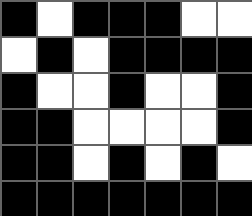[["black", "white", "black", "black", "black", "white", "white"], ["white", "black", "white", "black", "black", "black", "black"], ["black", "white", "white", "black", "white", "white", "black"], ["black", "black", "white", "white", "white", "white", "black"], ["black", "black", "white", "black", "white", "black", "white"], ["black", "black", "black", "black", "black", "black", "black"]]